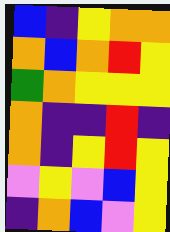[["blue", "indigo", "yellow", "orange", "orange"], ["orange", "blue", "orange", "red", "yellow"], ["green", "orange", "yellow", "yellow", "yellow"], ["orange", "indigo", "indigo", "red", "indigo"], ["orange", "indigo", "yellow", "red", "yellow"], ["violet", "yellow", "violet", "blue", "yellow"], ["indigo", "orange", "blue", "violet", "yellow"]]